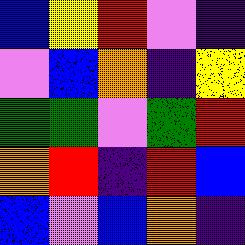[["blue", "yellow", "red", "violet", "indigo"], ["violet", "blue", "orange", "indigo", "yellow"], ["green", "green", "violet", "green", "red"], ["orange", "red", "indigo", "red", "blue"], ["blue", "violet", "blue", "orange", "indigo"]]